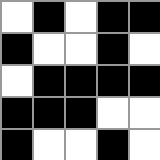[["white", "black", "white", "black", "black"], ["black", "white", "white", "black", "white"], ["white", "black", "black", "black", "black"], ["black", "black", "black", "white", "white"], ["black", "white", "white", "black", "white"]]